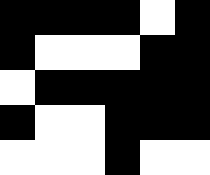[["black", "black", "black", "black", "white", "black"], ["black", "white", "white", "white", "black", "black"], ["white", "black", "black", "black", "black", "black"], ["black", "white", "white", "black", "black", "black"], ["white", "white", "white", "black", "white", "white"]]